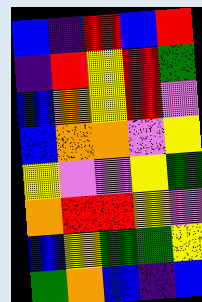[["blue", "indigo", "red", "blue", "red"], ["indigo", "red", "yellow", "red", "green"], ["blue", "orange", "yellow", "red", "violet"], ["blue", "orange", "orange", "violet", "yellow"], ["yellow", "violet", "violet", "yellow", "green"], ["orange", "red", "red", "yellow", "violet"], ["blue", "yellow", "green", "green", "yellow"], ["green", "orange", "blue", "indigo", "blue"]]